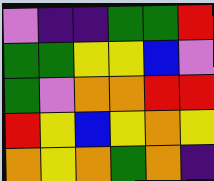[["violet", "indigo", "indigo", "green", "green", "red"], ["green", "green", "yellow", "yellow", "blue", "violet"], ["green", "violet", "orange", "orange", "red", "red"], ["red", "yellow", "blue", "yellow", "orange", "yellow"], ["orange", "yellow", "orange", "green", "orange", "indigo"]]